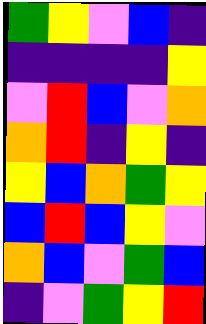[["green", "yellow", "violet", "blue", "indigo"], ["indigo", "indigo", "indigo", "indigo", "yellow"], ["violet", "red", "blue", "violet", "orange"], ["orange", "red", "indigo", "yellow", "indigo"], ["yellow", "blue", "orange", "green", "yellow"], ["blue", "red", "blue", "yellow", "violet"], ["orange", "blue", "violet", "green", "blue"], ["indigo", "violet", "green", "yellow", "red"]]